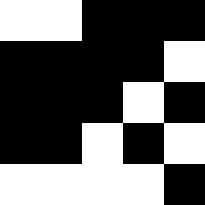[["white", "white", "black", "black", "black"], ["black", "black", "black", "black", "white"], ["black", "black", "black", "white", "black"], ["black", "black", "white", "black", "white"], ["white", "white", "white", "white", "black"]]